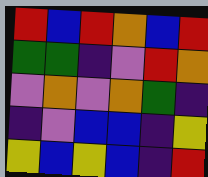[["red", "blue", "red", "orange", "blue", "red"], ["green", "green", "indigo", "violet", "red", "orange"], ["violet", "orange", "violet", "orange", "green", "indigo"], ["indigo", "violet", "blue", "blue", "indigo", "yellow"], ["yellow", "blue", "yellow", "blue", "indigo", "red"]]